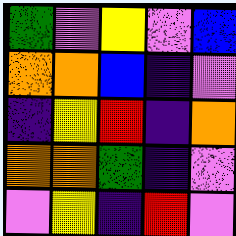[["green", "violet", "yellow", "violet", "blue"], ["orange", "orange", "blue", "indigo", "violet"], ["indigo", "yellow", "red", "indigo", "orange"], ["orange", "orange", "green", "indigo", "violet"], ["violet", "yellow", "indigo", "red", "violet"]]